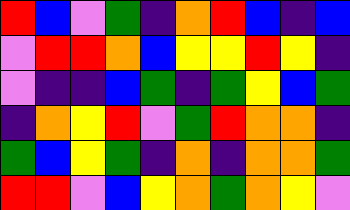[["red", "blue", "violet", "green", "indigo", "orange", "red", "blue", "indigo", "blue"], ["violet", "red", "red", "orange", "blue", "yellow", "yellow", "red", "yellow", "indigo"], ["violet", "indigo", "indigo", "blue", "green", "indigo", "green", "yellow", "blue", "green"], ["indigo", "orange", "yellow", "red", "violet", "green", "red", "orange", "orange", "indigo"], ["green", "blue", "yellow", "green", "indigo", "orange", "indigo", "orange", "orange", "green"], ["red", "red", "violet", "blue", "yellow", "orange", "green", "orange", "yellow", "violet"]]